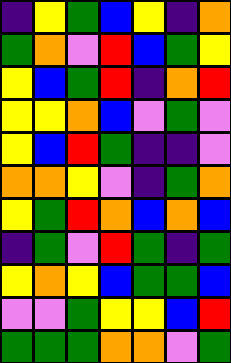[["indigo", "yellow", "green", "blue", "yellow", "indigo", "orange"], ["green", "orange", "violet", "red", "blue", "green", "yellow"], ["yellow", "blue", "green", "red", "indigo", "orange", "red"], ["yellow", "yellow", "orange", "blue", "violet", "green", "violet"], ["yellow", "blue", "red", "green", "indigo", "indigo", "violet"], ["orange", "orange", "yellow", "violet", "indigo", "green", "orange"], ["yellow", "green", "red", "orange", "blue", "orange", "blue"], ["indigo", "green", "violet", "red", "green", "indigo", "green"], ["yellow", "orange", "yellow", "blue", "green", "green", "blue"], ["violet", "violet", "green", "yellow", "yellow", "blue", "red"], ["green", "green", "green", "orange", "orange", "violet", "green"]]